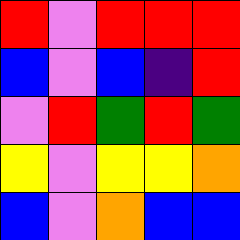[["red", "violet", "red", "red", "red"], ["blue", "violet", "blue", "indigo", "red"], ["violet", "red", "green", "red", "green"], ["yellow", "violet", "yellow", "yellow", "orange"], ["blue", "violet", "orange", "blue", "blue"]]